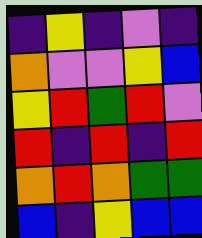[["indigo", "yellow", "indigo", "violet", "indigo"], ["orange", "violet", "violet", "yellow", "blue"], ["yellow", "red", "green", "red", "violet"], ["red", "indigo", "red", "indigo", "red"], ["orange", "red", "orange", "green", "green"], ["blue", "indigo", "yellow", "blue", "blue"]]